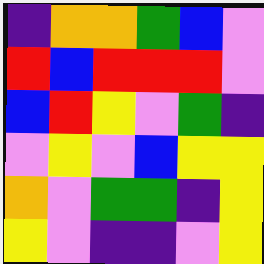[["indigo", "orange", "orange", "green", "blue", "violet"], ["red", "blue", "red", "red", "red", "violet"], ["blue", "red", "yellow", "violet", "green", "indigo"], ["violet", "yellow", "violet", "blue", "yellow", "yellow"], ["orange", "violet", "green", "green", "indigo", "yellow"], ["yellow", "violet", "indigo", "indigo", "violet", "yellow"]]